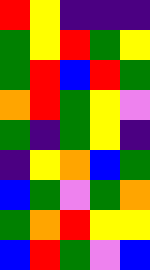[["red", "yellow", "indigo", "indigo", "indigo"], ["green", "yellow", "red", "green", "yellow"], ["green", "red", "blue", "red", "green"], ["orange", "red", "green", "yellow", "violet"], ["green", "indigo", "green", "yellow", "indigo"], ["indigo", "yellow", "orange", "blue", "green"], ["blue", "green", "violet", "green", "orange"], ["green", "orange", "red", "yellow", "yellow"], ["blue", "red", "green", "violet", "blue"]]